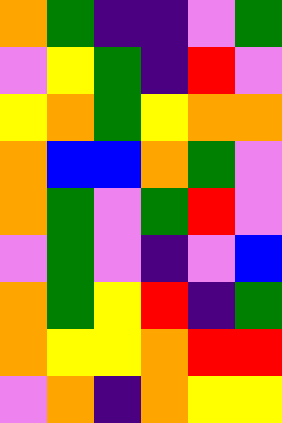[["orange", "green", "indigo", "indigo", "violet", "green"], ["violet", "yellow", "green", "indigo", "red", "violet"], ["yellow", "orange", "green", "yellow", "orange", "orange"], ["orange", "blue", "blue", "orange", "green", "violet"], ["orange", "green", "violet", "green", "red", "violet"], ["violet", "green", "violet", "indigo", "violet", "blue"], ["orange", "green", "yellow", "red", "indigo", "green"], ["orange", "yellow", "yellow", "orange", "red", "red"], ["violet", "orange", "indigo", "orange", "yellow", "yellow"]]